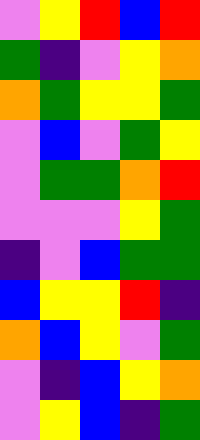[["violet", "yellow", "red", "blue", "red"], ["green", "indigo", "violet", "yellow", "orange"], ["orange", "green", "yellow", "yellow", "green"], ["violet", "blue", "violet", "green", "yellow"], ["violet", "green", "green", "orange", "red"], ["violet", "violet", "violet", "yellow", "green"], ["indigo", "violet", "blue", "green", "green"], ["blue", "yellow", "yellow", "red", "indigo"], ["orange", "blue", "yellow", "violet", "green"], ["violet", "indigo", "blue", "yellow", "orange"], ["violet", "yellow", "blue", "indigo", "green"]]